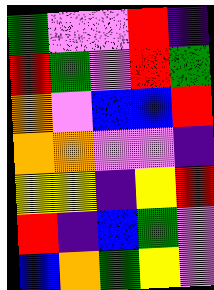[["green", "violet", "violet", "red", "indigo"], ["red", "green", "violet", "red", "green"], ["orange", "violet", "blue", "blue", "red"], ["orange", "orange", "violet", "violet", "indigo"], ["yellow", "yellow", "indigo", "yellow", "red"], ["red", "indigo", "blue", "green", "violet"], ["blue", "orange", "green", "yellow", "violet"]]